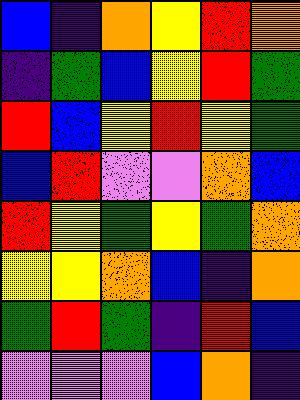[["blue", "indigo", "orange", "yellow", "red", "orange"], ["indigo", "green", "blue", "yellow", "red", "green"], ["red", "blue", "yellow", "red", "yellow", "green"], ["blue", "red", "violet", "violet", "orange", "blue"], ["red", "yellow", "green", "yellow", "green", "orange"], ["yellow", "yellow", "orange", "blue", "indigo", "orange"], ["green", "red", "green", "indigo", "red", "blue"], ["violet", "violet", "violet", "blue", "orange", "indigo"]]